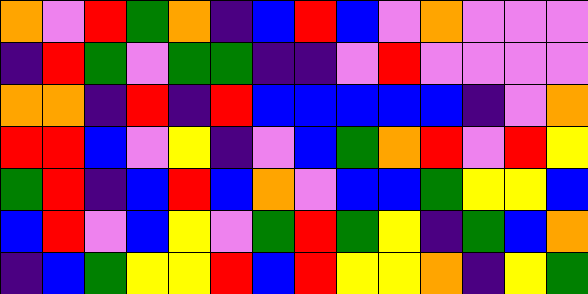[["orange", "violet", "red", "green", "orange", "indigo", "blue", "red", "blue", "violet", "orange", "violet", "violet", "violet"], ["indigo", "red", "green", "violet", "green", "green", "indigo", "indigo", "violet", "red", "violet", "violet", "violet", "violet"], ["orange", "orange", "indigo", "red", "indigo", "red", "blue", "blue", "blue", "blue", "blue", "indigo", "violet", "orange"], ["red", "red", "blue", "violet", "yellow", "indigo", "violet", "blue", "green", "orange", "red", "violet", "red", "yellow"], ["green", "red", "indigo", "blue", "red", "blue", "orange", "violet", "blue", "blue", "green", "yellow", "yellow", "blue"], ["blue", "red", "violet", "blue", "yellow", "violet", "green", "red", "green", "yellow", "indigo", "green", "blue", "orange"], ["indigo", "blue", "green", "yellow", "yellow", "red", "blue", "red", "yellow", "yellow", "orange", "indigo", "yellow", "green"]]